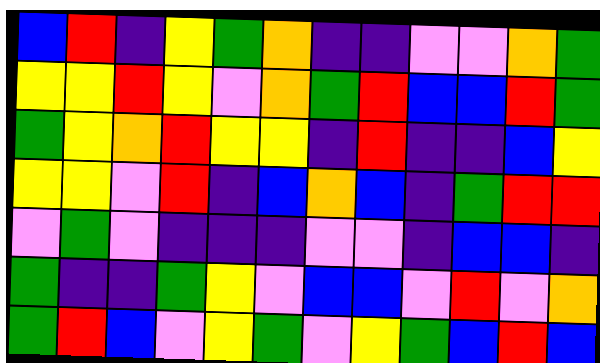[["blue", "red", "indigo", "yellow", "green", "orange", "indigo", "indigo", "violet", "violet", "orange", "green"], ["yellow", "yellow", "red", "yellow", "violet", "orange", "green", "red", "blue", "blue", "red", "green"], ["green", "yellow", "orange", "red", "yellow", "yellow", "indigo", "red", "indigo", "indigo", "blue", "yellow"], ["yellow", "yellow", "violet", "red", "indigo", "blue", "orange", "blue", "indigo", "green", "red", "red"], ["violet", "green", "violet", "indigo", "indigo", "indigo", "violet", "violet", "indigo", "blue", "blue", "indigo"], ["green", "indigo", "indigo", "green", "yellow", "violet", "blue", "blue", "violet", "red", "violet", "orange"], ["green", "red", "blue", "violet", "yellow", "green", "violet", "yellow", "green", "blue", "red", "blue"]]